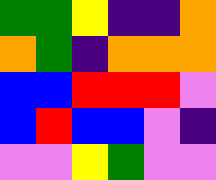[["green", "green", "yellow", "indigo", "indigo", "orange"], ["orange", "green", "indigo", "orange", "orange", "orange"], ["blue", "blue", "red", "red", "red", "violet"], ["blue", "red", "blue", "blue", "violet", "indigo"], ["violet", "violet", "yellow", "green", "violet", "violet"]]